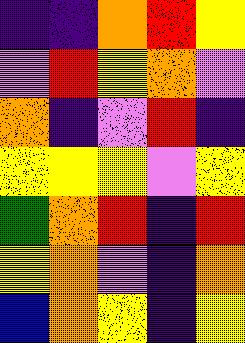[["indigo", "indigo", "orange", "red", "yellow"], ["violet", "red", "yellow", "orange", "violet"], ["orange", "indigo", "violet", "red", "indigo"], ["yellow", "yellow", "yellow", "violet", "yellow"], ["green", "orange", "red", "indigo", "red"], ["yellow", "orange", "violet", "indigo", "orange"], ["blue", "orange", "yellow", "indigo", "yellow"]]